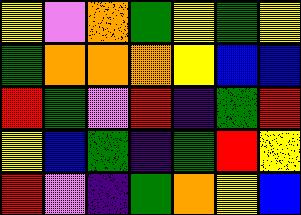[["yellow", "violet", "orange", "green", "yellow", "green", "yellow"], ["green", "orange", "orange", "orange", "yellow", "blue", "blue"], ["red", "green", "violet", "red", "indigo", "green", "red"], ["yellow", "blue", "green", "indigo", "green", "red", "yellow"], ["red", "violet", "indigo", "green", "orange", "yellow", "blue"]]